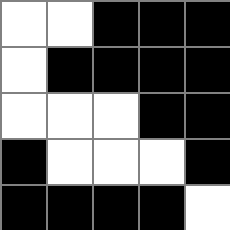[["white", "white", "black", "black", "black"], ["white", "black", "black", "black", "black"], ["white", "white", "white", "black", "black"], ["black", "white", "white", "white", "black"], ["black", "black", "black", "black", "white"]]